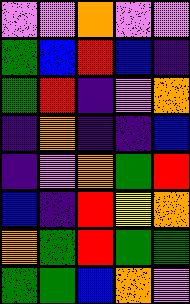[["violet", "violet", "orange", "violet", "violet"], ["green", "blue", "red", "blue", "indigo"], ["green", "red", "indigo", "violet", "orange"], ["indigo", "orange", "indigo", "indigo", "blue"], ["indigo", "violet", "orange", "green", "red"], ["blue", "indigo", "red", "yellow", "orange"], ["orange", "green", "red", "green", "green"], ["green", "green", "blue", "orange", "violet"]]